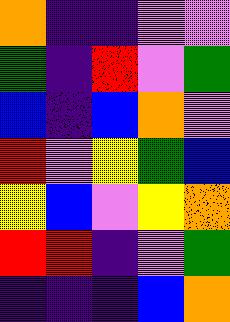[["orange", "indigo", "indigo", "violet", "violet"], ["green", "indigo", "red", "violet", "green"], ["blue", "indigo", "blue", "orange", "violet"], ["red", "violet", "yellow", "green", "blue"], ["yellow", "blue", "violet", "yellow", "orange"], ["red", "red", "indigo", "violet", "green"], ["indigo", "indigo", "indigo", "blue", "orange"]]